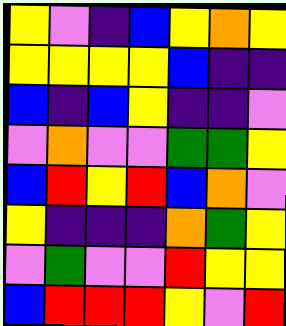[["yellow", "violet", "indigo", "blue", "yellow", "orange", "yellow"], ["yellow", "yellow", "yellow", "yellow", "blue", "indigo", "indigo"], ["blue", "indigo", "blue", "yellow", "indigo", "indigo", "violet"], ["violet", "orange", "violet", "violet", "green", "green", "yellow"], ["blue", "red", "yellow", "red", "blue", "orange", "violet"], ["yellow", "indigo", "indigo", "indigo", "orange", "green", "yellow"], ["violet", "green", "violet", "violet", "red", "yellow", "yellow"], ["blue", "red", "red", "red", "yellow", "violet", "red"]]